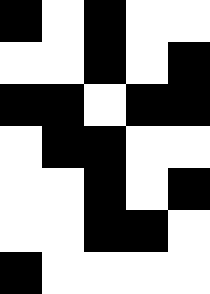[["black", "white", "black", "white", "white"], ["white", "white", "black", "white", "black"], ["black", "black", "white", "black", "black"], ["white", "black", "black", "white", "white"], ["white", "white", "black", "white", "black"], ["white", "white", "black", "black", "white"], ["black", "white", "white", "white", "white"]]